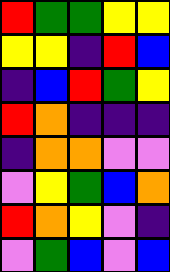[["red", "green", "green", "yellow", "yellow"], ["yellow", "yellow", "indigo", "red", "blue"], ["indigo", "blue", "red", "green", "yellow"], ["red", "orange", "indigo", "indigo", "indigo"], ["indigo", "orange", "orange", "violet", "violet"], ["violet", "yellow", "green", "blue", "orange"], ["red", "orange", "yellow", "violet", "indigo"], ["violet", "green", "blue", "violet", "blue"]]